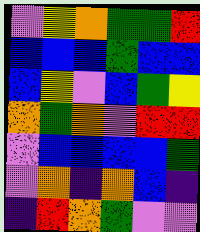[["violet", "yellow", "orange", "green", "green", "red"], ["blue", "blue", "blue", "green", "blue", "blue"], ["blue", "yellow", "violet", "blue", "green", "yellow"], ["orange", "green", "orange", "violet", "red", "red"], ["violet", "blue", "blue", "blue", "blue", "green"], ["violet", "orange", "indigo", "orange", "blue", "indigo"], ["indigo", "red", "orange", "green", "violet", "violet"]]